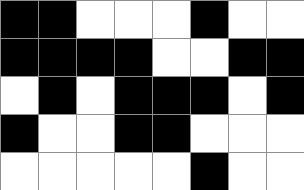[["black", "black", "white", "white", "white", "black", "white", "white"], ["black", "black", "black", "black", "white", "white", "black", "black"], ["white", "black", "white", "black", "black", "black", "white", "black"], ["black", "white", "white", "black", "black", "white", "white", "white"], ["white", "white", "white", "white", "white", "black", "white", "white"]]